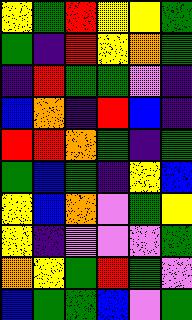[["yellow", "green", "red", "yellow", "yellow", "green"], ["green", "indigo", "red", "yellow", "orange", "green"], ["indigo", "red", "green", "green", "violet", "indigo"], ["blue", "orange", "indigo", "red", "blue", "indigo"], ["red", "red", "orange", "green", "indigo", "green"], ["green", "blue", "green", "indigo", "yellow", "blue"], ["yellow", "blue", "orange", "violet", "green", "yellow"], ["yellow", "indigo", "violet", "violet", "violet", "green"], ["orange", "yellow", "green", "red", "green", "violet"], ["blue", "green", "green", "blue", "violet", "green"]]